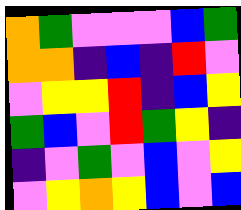[["orange", "green", "violet", "violet", "violet", "blue", "green"], ["orange", "orange", "indigo", "blue", "indigo", "red", "violet"], ["violet", "yellow", "yellow", "red", "indigo", "blue", "yellow"], ["green", "blue", "violet", "red", "green", "yellow", "indigo"], ["indigo", "violet", "green", "violet", "blue", "violet", "yellow"], ["violet", "yellow", "orange", "yellow", "blue", "violet", "blue"]]